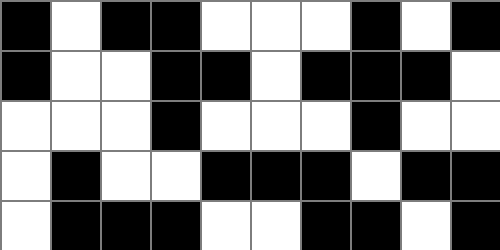[["black", "white", "black", "black", "white", "white", "white", "black", "white", "black"], ["black", "white", "white", "black", "black", "white", "black", "black", "black", "white"], ["white", "white", "white", "black", "white", "white", "white", "black", "white", "white"], ["white", "black", "white", "white", "black", "black", "black", "white", "black", "black"], ["white", "black", "black", "black", "white", "white", "black", "black", "white", "black"]]